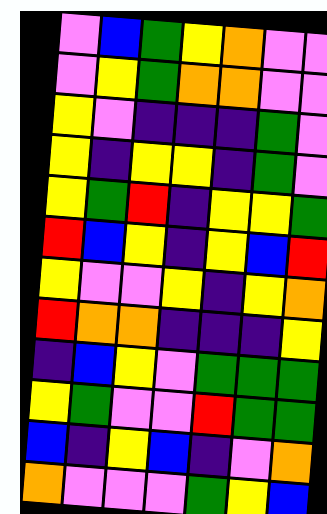[["violet", "blue", "green", "yellow", "orange", "violet", "violet"], ["violet", "yellow", "green", "orange", "orange", "violet", "violet"], ["yellow", "violet", "indigo", "indigo", "indigo", "green", "violet"], ["yellow", "indigo", "yellow", "yellow", "indigo", "green", "violet"], ["yellow", "green", "red", "indigo", "yellow", "yellow", "green"], ["red", "blue", "yellow", "indigo", "yellow", "blue", "red"], ["yellow", "violet", "violet", "yellow", "indigo", "yellow", "orange"], ["red", "orange", "orange", "indigo", "indigo", "indigo", "yellow"], ["indigo", "blue", "yellow", "violet", "green", "green", "green"], ["yellow", "green", "violet", "violet", "red", "green", "green"], ["blue", "indigo", "yellow", "blue", "indigo", "violet", "orange"], ["orange", "violet", "violet", "violet", "green", "yellow", "blue"]]